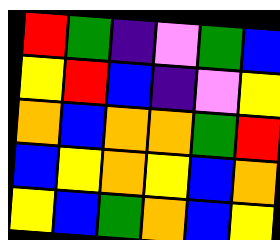[["red", "green", "indigo", "violet", "green", "blue"], ["yellow", "red", "blue", "indigo", "violet", "yellow"], ["orange", "blue", "orange", "orange", "green", "red"], ["blue", "yellow", "orange", "yellow", "blue", "orange"], ["yellow", "blue", "green", "orange", "blue", "yellow"]]